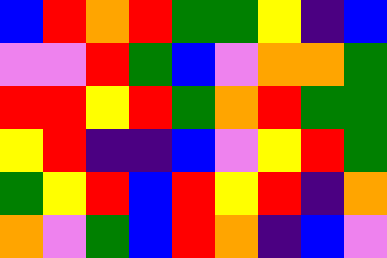[["blue", "red", "orange", "red", "green", "green", "yellow", "indigo", "blue"], ["violet", "violet", "red", "green", "blue", "violet", "orange", "orange", "green"], ["red", "red", "yellow", "red", "green", "orange", "red", "green", "green"], ["yellow", "red", "indigo", "indigo", "blue", "violet", "yellow", "red", "green"], ["green", "yellow", "red", "blue", "red", "yellow", "red", "indigo", "orange"], ["orange", "violet", "green", "blue", "red", "orange", "indigo", "blue", "violet"]]